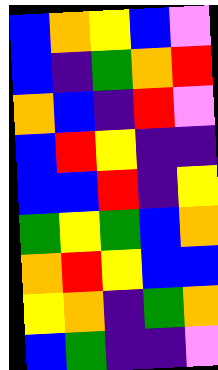[["blue", "orange", "yellow", "blue", "violet"], ["blue", "indigo", "green", "orange", "red"], ["orange", "blue", "indigo", "red", "violet"], ["blue", "red", "yellow", "indigo", "indigo"], ["blue", "blue", "red", "indigo", "yellow"], ["green", "yellow", "green", "blue", "orange"], ["orange", "red", "yellow", "blue", "blue"], ["yellow", "orange", "indigo", "green", "orange"], ["blue", "green", "indigo", "indigo", "violet"]]